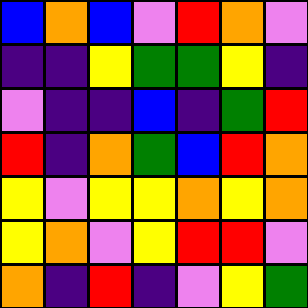[["blue", "orange", "blue", "violet", "red", "orange", "violet"], ["indigo", "indigo", "yellow", "green", "green", "yellow", "indigo"], ["violet", "indigo", "indigo", "blue", "indigo", "green", "red"], ["red", "indigo", "orange", "green", "blue", "red", "orange"], ["yellow", "violet", "yellow", "yellow", "orange", "yellow", "orange"], ["yellow", "orange", "violet", "yellow", "red", "red", "violet"], ["orange", "indigo", "red", "indigo", "violet", "yellow", "green"]]